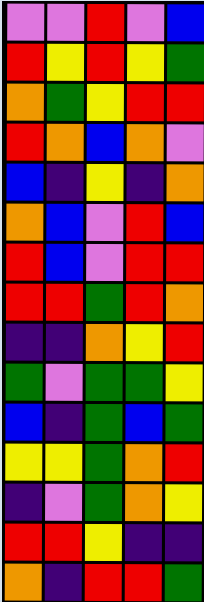[["violet", "violet", "red", "violet", "blue"], ["red", "yellow", "red", "yellow", "green"], ["orange", "green", "yellow", "red", "red"], ["red", "orange", "blue", "orange", "violet"], ["blue", "indigo", "yellow", "indigo", "orange"], ["orange", "blue", "violet", "red", "blue"], ["red", "blue", "violet", "red", "red"], ["red", "red", "green", "red", "orange"], ["indigo", "indigo", "orange", "yellow", "red"], ["green", "violet", "green", "green", "yellow"], ["blue", "indigo", "green", "blue", "green"], ["yellow", "yellow", "green", "orange", "red"], ["indigo", "violet", "green", "orange", "yellow"], ["red", "red", "yellow", "indigo", "indigo"], ["orange", "indigo", "red", "red", "green"]]